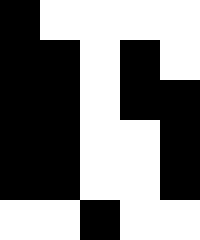[["black", "white", "white", "white", "white"], ["black", "black", "white", "black", "white"], ["black", "black", "white", "black", "black"], ["black", "black", "white", "white", "black"], ["black", "black", "white", "white", "black"], ["white", "white", "black", "white", "white"]]